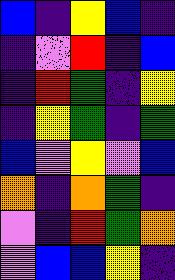[["blue", "indigo", "yellow", "blue", "indigo"], ["indigo", "violet", "red", "indigo", "blue"], ["indigo", "red", "green", "indigo", "yellow"], ["indigo", "yellow", "green", "indigo", "green"], ["blue", "violet", "yellow", "violet", "blue"], ["orange", "indigo", "orange", "green", "indigo"], ["violet", "indigo", "red", "green", "orange"], ["violet", "blue", "blue", "yellow", "indigo"]]